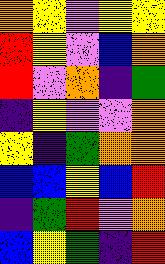[["orange", "yellow", "violet", "yellow", "yellow"], ["red", "yellow", "violet", "blue", "orange"], ["red", "violet", "orange", "indigo", "green"], ["indigo", "yellow", "violet", "violet", "orange"], ["yellow", "indigo", "green", "orange", "orange"], ["blue", "blue", "yellow", "blue", "red"], ["indigo", "green", "red", "violet", "orange"], ["blue", "yellow", "green", "indigo", "red"]]